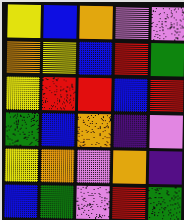[["yellow", "blue", "orange", "violet", "violet"], ["orange", "yellow", "blue", "red", "green"], ["yellow", "red", "red", "blue", "red"], ["green", "blue", "orange", "indigo", "violet"], ["yellow", "orange", "violet", "orange", "indigo"], ["blue", "green", "violet", "red", "green"]]